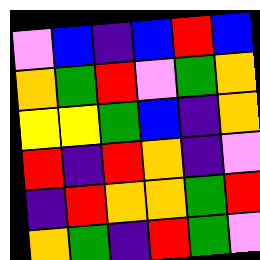[["violet", "blue", "indigo", "blue", "red", "blue"], ["orange", "green", "red", "violet", "green", "orange"], ["yellow", "yellow", "green", "blue", "indigo", "orange"], ["red", "indigo", "red", "orange", "indigo", "violet"], ["indigo", "red", "orange", "orange", "green", "red"], ["orange", "green", "indigo", "red", "green", "violet"]]